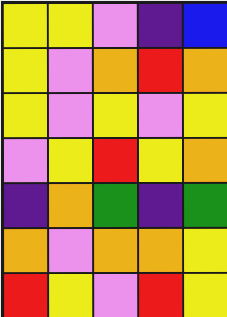[["yellow", "yellow", "violet", "indigo", "blue"], ["yellow", "violet", "orange", "red", "orange"], ["yellow", "violet", "yellow", "violet", "yellow"], ["violet", "yellow", "red", "yellow", "orange"], ["indigo", "orange", "green", "indigo", "green"], ["orange", "violet", "orange", "orange", "yellow"], ["red", "yellow", "violet", "red", "yellow"]]